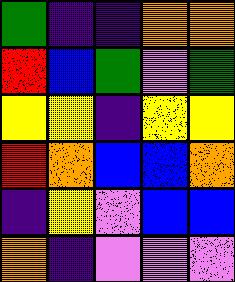[["green", "indigo", "indigo", "orange", "orange"], ["red", "blue", "green", "violet", "green"], ["yellow", "yellow", "indigo", "yellow", "yellow"], ["red", "orange", "blue", "blue", "orange"], ["indigo", "yellow", "violet", "blue", "blue"], ["orange", "indigo", "violet", "violet", "violet"]]